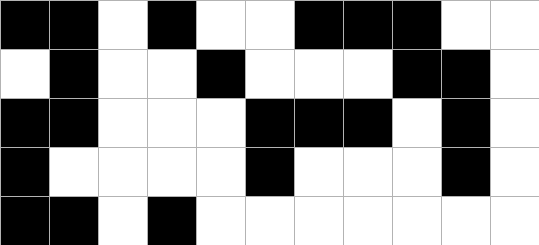[["black", "black", "white", "black", "white", "white", "black", "black", "black", "white", "white"], ["white", "black", "white", "white", "black", "white", "white", "white", "black", "black", "white"], ["black", "black", "white", "white", "white", "black", "black", "black", "white", "black", "white"], ["black", "white", "white", "white", "white", "black", "white", "white", "white", "black", "white"], ["black", "black", "white", "black", "white", "white", "white", "white", "white", "white", "white"]]